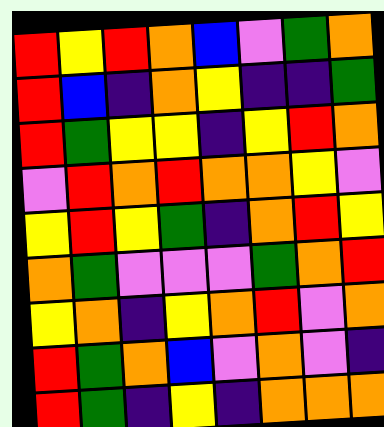[["red", "yellow", "red", "orange", "blue", "violet", "green", "orange"], ["red", "blue", "indigo", "orange", "yellow", "indigo", "indigo", "green"], ["red", "green", "yellow", "yellow", "indigo", "yellow", "red", "orange"], ["violet", "red", "orange", "red", "orange", "orange", "yellow", "violet"], ["yellow", "red", "yellow", "green", "indigo", "orange", "red", "yellow"], ["orange", "green", "violet", "violet", "violet", "green", "orange", "red"], ["yellow", "orange", "indigo", "yellow", "orange", "red", "violet", "orange"], ["red", "green", "orange", "blue", "violet", "orange", "violet", "indigo"], ["red", "green", "indigo", "yellow", "indigo", "orange", "orange", "orange"]]